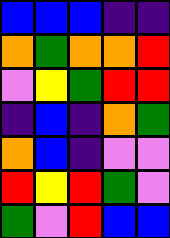[["blue", "blue", "blue", "indigo", "indigo"], ["orange", "green", "orange", "orange", "red"], ["violet", "yellow", "green", "red", "red"], ["indigo", "blue", "indigo", "orange", "green"], ["orange", "blue", "indigo", "violet", "violet"], ["red", "yellow", "red", "green", "violet"], ["green", "violet", "red", "blue", "blue"]]